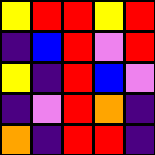[["yellow", "red", "red", "yellow", "red"], ["indigo", "blue", "red", "violet", "red"], ["yellow", "indigo", "red", "blue", "violet"], ["indigo", "violet", "red", "orange", "indigo"], ["orange", "indigo", "red", "red", "indigo"]]